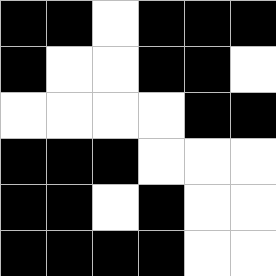[["black", "black", "white", "black", "black", "black"], ["black", "white", "white", "black", "black", "white"], ["white", "white", "white", "white", "black", "black"], ["black", "black", "black", "white", "white", "white"], ["black", "black", "white", "black", "white", "white"], ["black", "black", "black", "black", "white", "white"]]